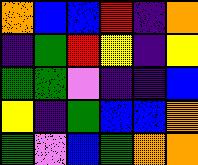[["orange", "blue", "blue", "red", "indigo", "orange"], ["indigo", "green", "red", "yellow", "indigo", "yellow"], ["green", "green", "violet", "indigo", "indigo", "blue"], ["yellow", "indigo", "green", "blue", "blue", "orange"], ["green", "violet", "blue", "green", "orange", "orange"]]